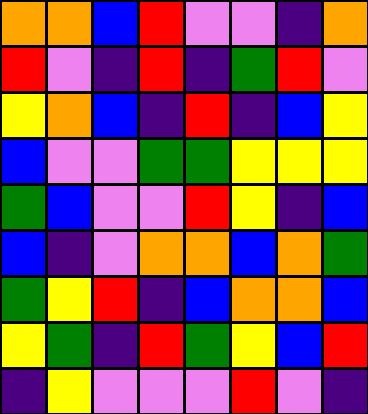[["orange", "orange", "blue", "red", "violet", "violet", "indigo", "orange"], ["red", "violet", "indigo", "red", "indigo", "green", "red", "violet"], ["yellow", "orange", "blue", "indigo", "red", "indigo", "blue", "yellow"], ["blue", "violet", "violet", "green", "green", "yellow", "yellow", "yellow"], ["green", "blue", "violet", "violet", "red", "yellow", "indigo", "blue"], ["blue", "indigo", "violet", "orange", "orange", "blue", "orange", "green"], ["green", "yellow", "red", "indigo", "blue", "orange", "orange", "blue"], ["yellow", "green", "indigo", "red", "green", "yellow", "blue", "red"], ["indigo", "yellow", "violet", "violet", "violet", "red", "violet", "indigo"]]